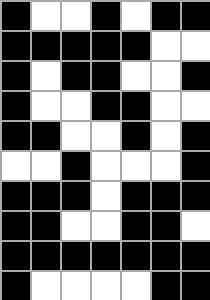[["black", "white", "white", "black", "white", "black", "black"], ["black", "black", "black", "black", "black", "white", "white"], ["black", "white", "black", "black", "white", "white", "black"], ["black", "white", "white", "black", "black", "white", "white"], ["black", "black", "white", "white", "black", "white", "black"], ["white", "white", "black", "white", "white", "white", "black"], ["black", "black", "black", "white", "black", "black", "black"], ["black", "black", "white", "white", "black", "black", "white"], ["black", "black", "black", "black", "black", "black", "black"], ["black", "white", "white", "white", "white", "black", "black"]]